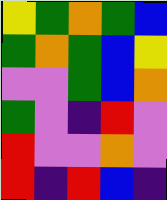[["yellow", "green", "orange", "green", "blue"], ["green", "orange", "green", "blue", "yellow"], ["violet", "violet", "green", "blue", "orange"], ["green", "violet", "indigo", "red", "violet"], ["red", "violet", "violet", "orange", "violet"], ["red", "indigo", "red", "blue", "indigo"]]